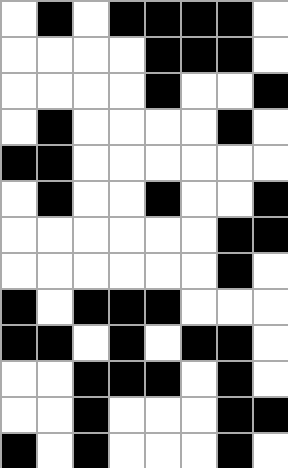[["white", "black", "white", "black", "black", "black", "black", "white"], ["white", "white", "white", "white", "black", "black", "black", "white"], ["white", "white", "white", "white", "black", "white", "white", "black"], ["white", "black", "white", "white", "white", "white", "black", "white"], ["black", "black", "white", "white", "white", "white", "white", "white"], ["white", "black", "white", "white", "black", "white", "white", "black"], ["white", "white", "white", "white", "white", "white", "black", "black"], ["white", "white", "white", "white", "white", "white", "black", "white"], ["black", "white", "black", "black", "black", "white", "white", "white"], ["black", "black", "white", "black", "white", "black", "black", "white"], ["white", "white", "black", "black", "black", "white", "black", "white"], ["white", "white", "black", "white", "white", "white", "black", "black"], ["black", "white", "black", "white", "white", "white", "black", "white"]]